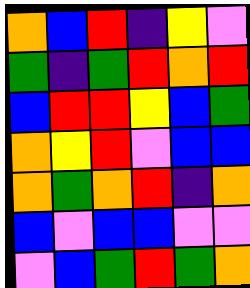[["orange", "blue", "red", "indigo", "yellow", "violet"], ["green", "indigo", "green", "red", "orange", "red"], ["blue", "red", "red", "yellow", "blue", "green"], ["orange", "yellow", "red", "violet", "blue", "blue"], ["orange", "green", "orange", "red", "indigo", "orange"], ["blue", "violet", "blue", "blue", "violet", "violet"], ["violet", "blue", "green", "red", "green", "orange"]]